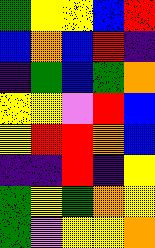[["green", "yellow", "yellow", "blue", "red"], ["blue", "orange", "blue", "red", "indigo"], ["indigo", "green", "blue", "green", "orange"], ["yellow", "yellow", "violet", "red", "blue"], ["yellow", "red", "red", "orange", "blue"], ["indigo", "indigo", "red", "indigo", "yellow"], ["green", "yellow", "green", "orange", "yellow"], ["green", "violet", "yellow", "yellow", "orange"]]